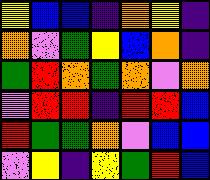[["yellow", "blue", "blue", "indigo", "orange", "yellow", "indigo"], ["orange", "violet", "green", "yellow", "blue", "orange", "indigo"], ["green", "red", "orange", "green", "orange", "violet", "orange"], ["violet", "red", "red", "indigo", "red", "red", "blue"], ["red", "green", "green", "orange", "violet", "blue", "blue"], ["violet", "yellow", "indigo", "yellow", "green", "red", "blue"]]